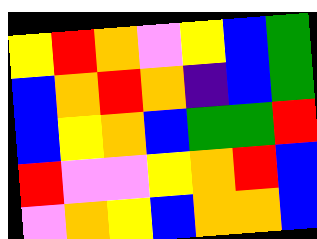[["yellow", "red", "orange", "violet", "yellow", "blue", "green"], ["blue", "orange", "red", "orange", "indigo", "blue", "green"], ["blue", "yellow", "orange", "blue", "green", "green", "red"], ["red", "violet", "violet", "yellow", "orange", "red", "blue"], ["violet", "orange", "yellow", "blue", "orange", "orange", "blue"]]